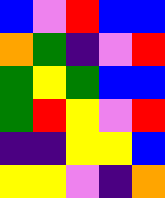[["blue", "violet", "red", "blue", "blue"], ["orange", "green", "indigo", "violet", "red"], ["green", "yellow", "green", "blue", "blue"], ["green", "red", "yellow", "violet", "red"], ["indigo", "indigo", "yellow", "yellow", "blue"], ["yellow", "yellow", "violet", "indigo", "orange"]]